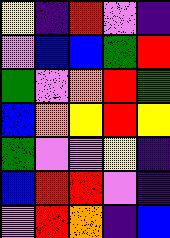[["yellow", "indigo", "red", "violet", "indigo"], ["violet", "blue", "blue", "green", "red"], ["green", "violet", "orange", "red", "green"], ["blue", "orange", "yellow", "red", "yellow"], ["green", "violet", "violet", "yellow", "indigo"], ["blue", "red", "red", "violet", "indigo"], ["violet", "red", "orange", "indigo", "blue"]]